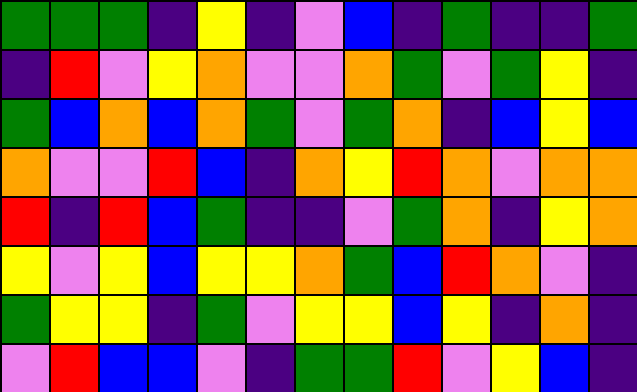[["green", "green", "green", "indigo", "yellow", "indigo", "violet", "blue", "indigo", "green", "indigo", "indigo", "green"], ["indigo", "red", "violet", "yellow", "orange", "violet", "violet", "orange", "green", "violet", "green", "yellow", "indigo"], ["green", "blue", "orange", "blue", "orange", "green", "violet", "green", "orange", "indigo", "blue", "yellow", "blue"], ["orange", "violet", "violet", "red", "blue", "indigo", "orange", "yellow", "red", "orange", "violet", "orange", "orange"], ["red", "indigo", "red", "blue", "green", "indigo", "indigo", "violet", "green", "orange", "indigo", "yellow", "orange"], ["yellow", "violet", "yellow", "blue", "yellow", "yellow", "orange", "green", "blue", "red", "orange", "violet", "indigo"], ["green", "yellow", "yellow", "indigo", "green", "violet", "yellow", "yellow", "blue", "yellow", "indigo", "orange", "indigo"], ["violet", "red", "blue", "blue", "violet", "indigo", "green", "green", "red", "violet", "yellow", "blue", "indigo"]]